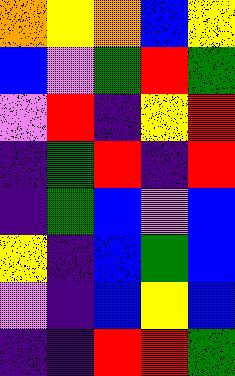[["orange", "yellow", "orange", "blue", "yellow"], ["blue", "violet", "green", "red", "green"], ["violet", "red", "indigo", "yellow", "red"], ["indigo", "green", "red", "indigo", "red"], ["indigo", "green", "blue", "violet", "blue"], ["yellow", "indigo", "blue", "green", "blue"], ["violet", "indigo", "blue", "yellow", "blue"], ["indigo", "indigo", "red", "red", "green"]]